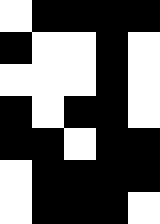[["white", "black", "black", "black", "black"], ["black", "white", "white", "black", "white"], ["white", "white", "white", "black", "white"], ["black", "white", "black", "black", "white"], ["black", "black", "white", "black", "black"], ["white", "black", "black", "black", "black"], ["white", "black", "black", "black", "white"]]